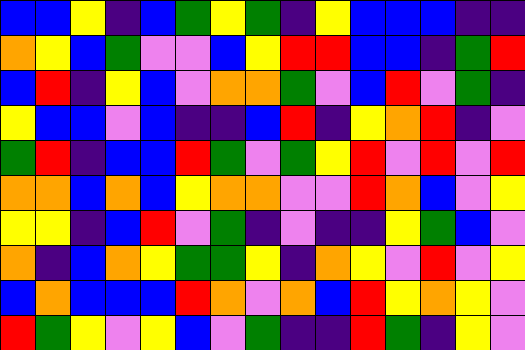[["blue", "blue", "yellow", "indigo", "blue", "green", "yellow", "green", "indigo", "yellow", "blue", "blue", "blue", "indigo", "indigo"], ["orange", "yellow", "blue", "green", "violet", "violet", "blue", "yellow", "red", "red", "blue", "blue", "indigo", "green", "red"], ["blue", "red", "indigo", "yellow", "blue", "violet", "orange", "orange", "green", "violet", "blue", "red", "violet", "green", "indigo"], ["yellow", "blue", "blue", "violet", "blue", "indigo", "indigo", "blue", "red", "indigo", "yellow", "orange", "red", "indigo", "violet"], ["green", "red", "indigo", "blue", "blue", "red", "green", "violet", "green", "yellow", "red", "violet", "red", "violet", "red"], ["orange", "orange", "blue", "orange", "blue", "yellow", "orange", "orange", "violet", "violet", "red", "orange", "blue", "violet", "yellow"], ["yellow", "yellow", "indigo", "blue", "red", "violet", "green", "indigo", "violet", "indigo", "indigo", "yellow", "green", "blue", "violet"], ["orange", "indigo", "blue", "orange", "yellow", "green", "green", "yellow", "indigo", "orange", "yellow", "violet", "red", "violet", "yellow"], ["blue", "orange", "blue", "blue", "blue", "red", "orange", "violet", "orange", "blue", "red", "yellow", "orange", "yellow", "violet"], ["red", "green", "yellow", "violet", "yellow", "blue", "violet", "green", "indigo", "indigo", "red", "green", "indigo", "yellow", "violet"]]